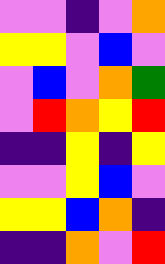[["violet", "violet", "indigo", "violet", "orange"], ["yellow", "yellow", "violet", "blue", "violet"], ["violet", "blue", "violet", "orange", "green"], ["violet", "red", "orange", "yellow", "red"], ["indigo", "indigo", "yellow", "indigo", "yellow"], ["violet", "violet", "yellow", "blue", "violet"], ["yellow", "yellow", "blue", "orange", "indigo"], ["indigo", "indigo", "orange", "violet", "red"]]